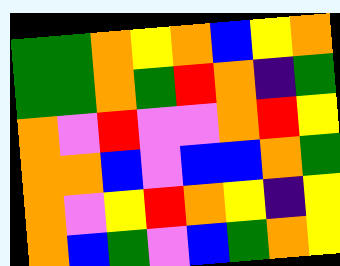[["green", "green", "orange", "yellow", "orange", "blue", "yellow", "orange"], ["green", "green", "orange", "green", "red", "orange", "indigo", "green"], ["orange", "violet", "red", "violet", "violet", "orange", "red", "yellow"], ["orange", "orange", "blue", "violet", "blue", "blue", "orange", "green"], ["orange", "violet", "yellow", "red", "orange", "yellow", "indigo", "yellow"], ["orange", "blue", "green", "violet", "blue", "green", "orange", "yellow"]]